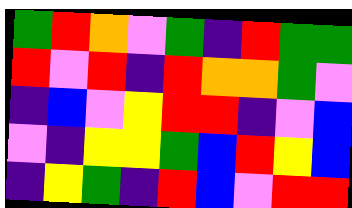[["green", "red", "orange", "violet", "green", "indigo", "red", "green", "green"], ["red", "violet", "red", "indigo", "red", "orange", "orange", "green", "violet"], ["indigo", "blue", "violet", "yellow", "red", "red", "indigo", "violet", "blue"], ["violet", "indigo", "yellow", "yellow", "green", "blue", "red", "yellow", "blue"], ["indigo", "yellow", "green", "indigo", "red", "blue", "violet", "red", "red"]]